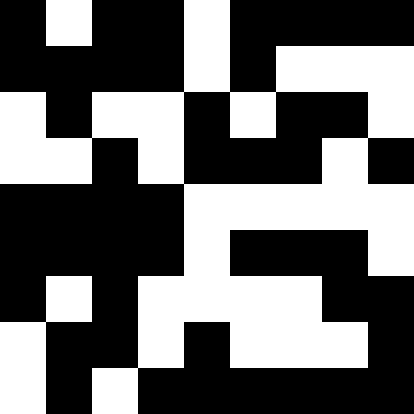[["black", "white", "black", "black", "white", "black", "black", "black", "black"], ["black", "black", "black", "black", "white", "black", "white", "white", "white"], ["white", "black", "white", "white", "black", "white", "black", "black", "white"], ["white", "white", "black", "white", "black", "black", "black", "white", "black"], ["black", "black", "black", "black", "white", "white", "white", "white", "white"], ["black", "black", "black", "black", "white", "black", "black", "black", "white"], ["black", "white", "black", "white", "white", "white", "white", "black", "black"], ["white", "black", "black", "white", "black", "white", "white", "white", "black"], ["white", "black", "white", "black", "black", "black", "black", "black", "black"]]